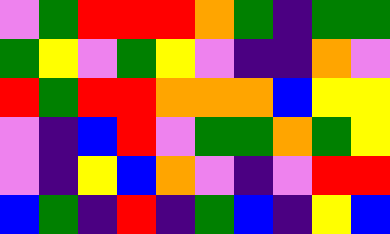[["violet", "green", "red", "red", "red", "orange", "green", "indigo", "green", "green"], ["green", "yellow", "violet", "green", "yellow", "violet", "indigo", "indigo", "orange", "violet"], ["red", "green", "red", "red", "orange", "orange", "orange", "blue", "yellow", "yellow"], ["violet", "indigo", "blue", "red", "violet", "green", "green", "orange", "green", "yellow"], ["violet", "indigo", "yellow", "blue", "orange", "violet", "indigo", "violet", "red", "red"], ["blue", "green", "indigo", "red", "indigo", "green", "blue", "indigo", "yellow", "blue"]]